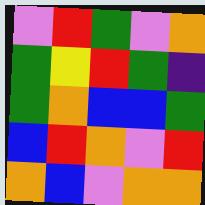[["violet", "red", "green", "violet", "orange"], ["green", "yellow", "red", "green", "indigo"], ["green", "orange", "blue", "blue", "green"], ["blue", "red", "orange", "violet", "red"], ["orange", "blue", "violet", "orange", "orange"]]